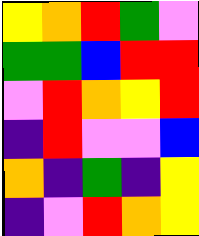[["yellow", "orange", "red", "green", "violet"], ["green", "green", "blue", "red", "red"], ["violet", "red", "orange", "yellow", "red"], ["indigo", "red", "violet", "violet", "blue"], ["orange", "indigo", "green", "indigo", "yellow"], ["indigo", "violet", "red", "orange", "yellow"]]